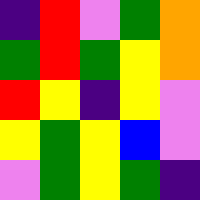[["indigo", "red", "violet", "green", "orange"], ["green", "red", "green", "yellow", "orange"], ["red", "yellow", "indigo", "yellow", "violet"], ["yellow", "green", "yellow", "blue", "violet"], ["violet", "green", "yellow", "green", "indigo"]]